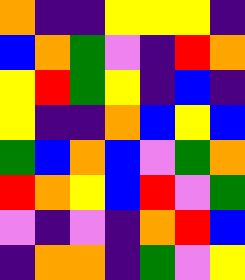[["orange", "indigo", "indigo", "yellow", "yellow", "yellow", "indigo"], ["blue", "orange", "green", "violet", "indigo", "red", "orange"], ["yellow", "red", "green", "yellow", "indigo", "blue", "indigo"], ["yellow", "indigo", "indigo", "orange", "blue", "yellow", "blue"], ["green", "blue", "orange", "blue", "violet", "green", "orange"], ["red", "orange", "yellow", "blue", "red", "violet", "green"], ["violet", "indigo", "violet", "indigo", "orange", "red", "blue"], ["indigo", "orange", "orange", "indigo", "green", "violet", "yellow"]]